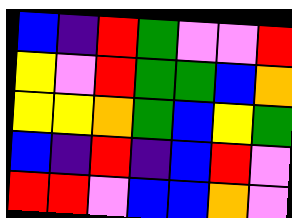[["blue", "indigo", "red", "green", "violet", "violet", "red"], ["yellow", "violet", "red", "green", "green", "blue", "orange"], ["yellow", "yellow", "orange", "green", "blue", "yellow", "green"], ["blue", "indigo", "red", "indigo", "blue", "red", "violet"], ["red", "red", "violet", "blue", "blue", "orange", "violet"]]